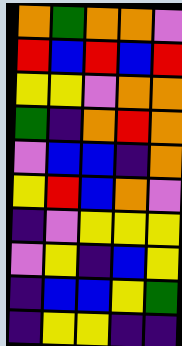[["orange", "green", "orange", "orange", "violet"], ["red", "blue", "red", "blue", "red"], ["yellow", "yellow", "violet", "orange", "orange"], ["green", "indigo", "orange", "red", "orange"], ["violet", "blue", "blue", "indigo", "orange"], ["yellow", "red", "blue", "orange", "violet"], ["indigo", "violet", "yellow", "yellow", "yellow"], ["violet", "yellow", "indigo", "blue", "yellow"], ["indigo", "blue", "blue", "yellow", "green"], ["indigo", "yellow", "yellow", "indigo", "indigo"]]